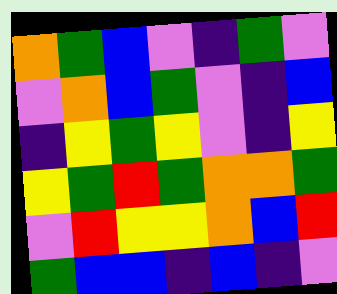[["orange", "green", "blue", "violet", "indigo", "green", "violet"], ["violet", "orange", "blue", "green", "violet", "indigo", "blue"], ["indigo", "yellow", "green", "yellow", "violet", "indigo", "yellow"], ["yellow", "green", "red", "green", "orange", "orange", "green"], ["violet", "red", "yellow", "yellow", "orange", "blue", "red"], ["green", "blue", "blue", "indigo", "blue", "indigo", "violet"]]